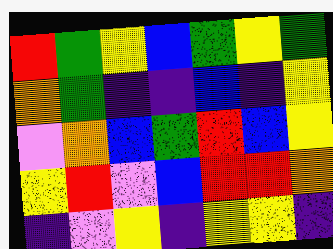[["red", "green", "yellow", "blue", "green", "yellow", "green"], ["orange", "green", "indigo", "indigo", "blue", "indigo", "yellow"], ["violet", "orange", "blue", "green", "red", "blue", "yellow"], ["yellow", "red", "violet", "blue", "red", "red", "orange"], ["indigo", "violet", "yellow", "indigo", "yellow", "yellow", "indigo"]]